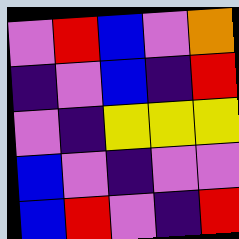[["violet", "red", "blue", "violet", "orange"], ["indigo", "violet", "blue", "indigo", "red"], ["violet", "indigo", "yellow", "yellow", "yellow"], ["blue", "violet", "indigo", "violet", "violet"], ["blue", "red", "violet", "indigo", "red"]]